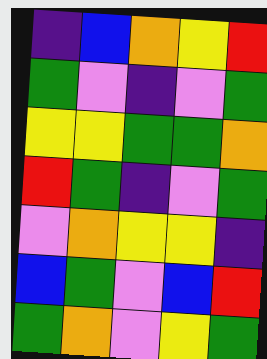[["indigo", "blue", "orange", "yellow", "red"], ["green", "violet", "indigo", "violet", "green"], ["yellow", "yellow", "green", "green", "orange"], ["red", "green", "indigo", "violet", "green"], ["violet", "orange", "yellow", "yellow", "indigo"], ["blue", "green", "violet", "blue", "red"], ["green", "orange", "violet", "yellow", "green"]]